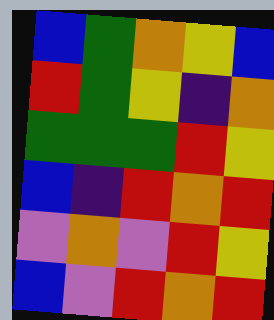[["blue", "green", "orange", "yellow", "blue"], ["red", "green", "yellow", "indigo", "orange"], ["green", "green", "green", "red", "yellow"], ["blue", "indigo", "red", "orange", "red"], ["violet", "orange", "violet", "red", "yellow"], ["blue", "violet", "red", "orange", "red"]]